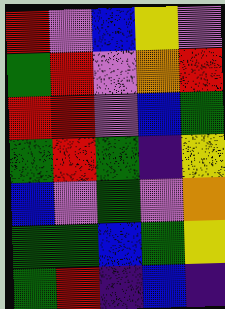[["red", "violet", "blue", "yellow", "violet"], ["green", "red", "violet", "orange", "red"], ["red", "red", "violet", "blue", "green"], ["green", "red", "green", "indigo", "yellow"], ["blue", "violet", "green", "violet", "orange"], ["green", "green", "blue", "green", "yellow"], ["green", "red", "indigo", "blue", "indigo"]]